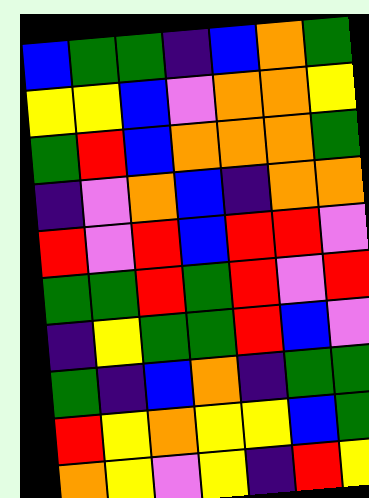[["blue", "green", "green", "indigo", "blue", "orange", "green"], ["yellow", "yellow", "blue", "violet", "orange", "orange", "yellow"], ["green", "red", "blue", "orange", "orange", "orange", "green"], ["indigo", "violet", "orange", "blue", "indigo", "orange", "orange"], ["red", "violet", "red", "blue", "red", "red", "violet"], ["green", "green", "red", "green", "red", "violet", "red"], ["indigo", "yellow", "green", "green", "red", "blue", "violet"], ["green", "indigo", "blue", "orange", "indigo", "green", "green"], ["red", "yellow", "orange", "yellow", "yellow", "blue", "green"], ["orange", "yellow", "violet", "yellow", "indigo", "red", "yellow"]]